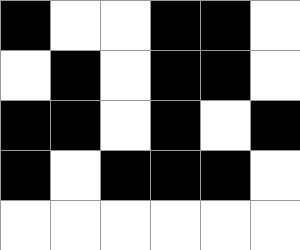[["black", "white", "white", "black", "black", "white"], ["white", "black", "white", "black", "black", "white"], ["black", "black", "white", "black", "white", "black"], ["black", "white", "black", "black", "black", "white"], ["white", "white", "white", "white", "white", "white"]]